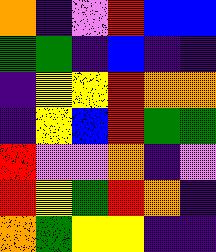[["orange", "indigo", "violet", "red", "blue", "blue"], ["green", "green", "indigo", "blue", "indigo", "indigo"], ["indigo", "yellow", "yellow", "red", "orange", "orange"], ["indigo", "yellow", "blue", "red", "green", "green"], ["red", "violet", "violet", "orange", "indigo", "violet"], ["red", "yellow", "green", "red", "orange", "indigo"], ["orange", "green", "yellow", "yellow", "indigo", "indigo"]]